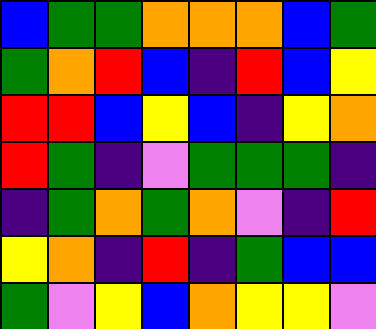[["blue", "green", "green", "orange", "orange", "orange", "blue", "green"], ["green", "orange", "red", "blue", "indigo", "red", "blue", "yellow"], ["red", "red", "blue", "yellow", "blue", "indigo", "yellow", "orange"], ["red", "green", "indigo", "violet", "green", "green", "green", "indigo"], ["indigo", "green", "orange", "green", "orange", "violet", "indigo", "red"], ["yellow", "orange", "indigo", "red", "indigo", "green", "blue", "blue"], ["green", "violet", "yellow", "blue", "orange", "yellow", "yellow", "violet"]]